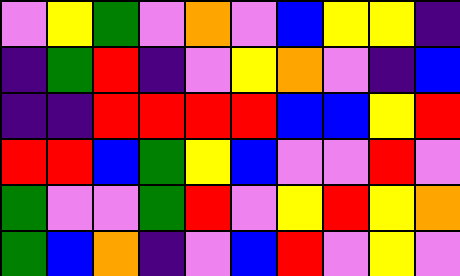[["violet", "yellow", "green", "violet", "orange", "violet", "blue", "yellow", "yellow", "indigo"], ["indigo", "green", "red", "indigo", "violet", "yellow", "orange", "violet", "indigo", "blue"], ["indigo", "indigo", "red", "red", "red", "red", "blue", "blue", "yellow", "red"], ["red", "red", "blue", "green", "yellow", "blue", "violet", "violet", "red", "violet"], ["green", "violet", "violet", "green", "red", "violet", "yellow", "red", "yellow", "orange"], ["green", "blue", "orange", "indigo", "violet", "blue", "red", "violet", "yellow", "violet"]]